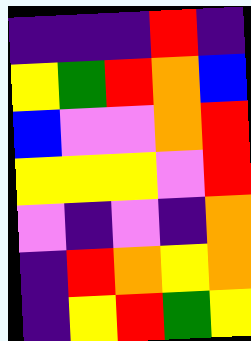[["indigo", "indigo", "indigo", "red", "indigo"], ["yellow", "green", "red", "orange", "blue"], ["blue", "violet", "violet", "orange", "red"], ["yellow", "yellow", "yellow", "violet", "red"], ["violet", "indigo", "violet", "indigo", "orange"], ["indigo", "red", "orange", "yellow", "orange"], ["indigo", "yellow", "red", "green", "yellow"]]